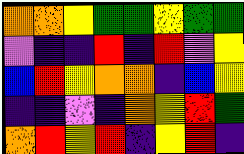[["orange", "orange", "yellow", "green", "green", "yellow", "green", "green"], ["violet", "indigo", "indigo", "red", "indigo", "red", "violet", "yellow"], ["blue", "red", "yellow", "orange", "orange", "indigo", "blue", "yellow"], ["indigo", "indigo", "violet", "indigo", "orange", "yellow", "red", "green"], ["orange", "red", "yellow", "red", "indigo", "yellow", "red", "indigo"]]